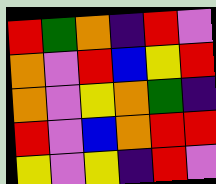[["red", "green", "orange", "indigo", "red", "violet"], ["orange", "violet", "red", "blue", "yellow", "red"], ["orange", "violet", "yellow", "orange", "green", "indigo"], ["red", "violet", "blue", "orange", "red", "red"], ["yellow", "violet", "yellow", "indigo", "red", "violet"]]